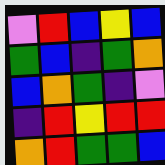[["violet", "red", "blue", "yellow", "blue"], ["green", "blue", "indigo", "green", "orange"], ["blue", "orange", "green", "indigo", "violet"], ["indigo", "red", "yellow", "red", "red"], ["orange", "red", "green", "green", "blue"]]